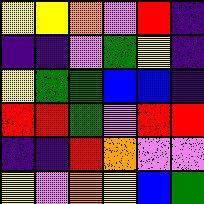[["yellow", "yellow", "orange", "violet", "red", "indigo"], ["indigo", "indigo", "violet", "green", "yellow", "indigo"], ["yellow", "green", "green", "blue", "blue", "indigo"], ["red", "red", "green", "violet", "red", "red"], ["indigo", "indigo", "red", "orange", "violet", "violet"], ["yellow", "violet", "orange", "yellow", "blue", "green"]]